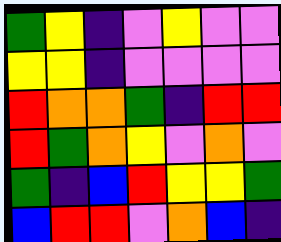[["green", "yellow", "indigo", "violet", "yellow", "violet", "violet"], ["yellow", "yellow", "indigo", "violet", "violet", "violet", "violet"], ["red", "orange", "orange", "green", "indigo", "red", "red"], ["red", "green", "orange", "yellow", "violet", "orange", "violet"], ["green", "indigo", "blue", "red", "yellow", "yellow", "green"], ["blue", "red", "red", "violet", "orange", "blue", "indigo"]]